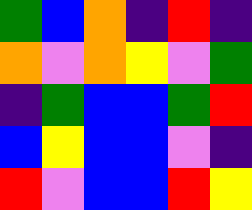[["green", "blue", "orange", "indigo", "red", "indigo"], ["orange", "violet", "orange", "yellow", "violet", "green"], ["indigo", "green", "blue", "blue", "green", "red"], ["blue", "yellow", "blue", "blue", "violet", "indigo"], ["red", "violet", "blue", "blue", "red", "yellow"]]